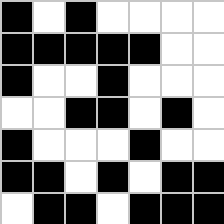[["black", "white", "black", "white", "white", "white", "white"], ["black", "black", "black", "black", "black", "white", "white"], ["black", "white", "white", "black", "white", "white", "white"], ["white", "white", "black", "black", "white", "black", "white"], ["black", "white", "white", "white", "black", "white", "white"], ["black", "black", "white", "black", "white", "black", "black"], ["white", "black", "black", "white", "black", "black", "black"]]